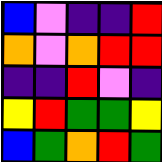[["blue", "violet", "indigo", "indigo", "red"], ["orange", "violet", "orange", "red", "red"], ["indigo", "indigo", "red", "violet", "indigo"], ["yellow", "red", "green", "green", "yellow"], ["blue", "green", "orange", "red", "green"]]